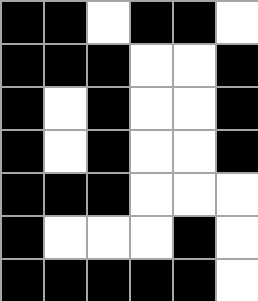[["black", "black", "white", "black", "black", "white"], ["black", "black", "black", "white", "white", "black"], ["black", "white", "black", "white", "white", "black"], ["black", "white", "black", "white", "white", "black"], ["black", "black", "black", "white", "white", "white"], ["black", "white", "white", "white", "black", "white"], ["black", "black", "black", "black", "black", "white"]]